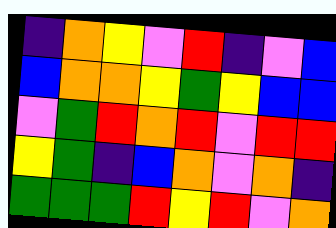[["indigo", "orange", "yellow", "violet", "red", "indigo", "violet", "blue"], ["blue", "orange", "orange", "yellow", "green", "yellow", "blue", "blue"], ["violet", "green", "red", "orange", "red", "violet", "red", "red"], ["yellow", "green", "indigo", "blue", "orange", "violet", "orange", "indigo"], ["green", "green", "green", "red", "yellow", "red", "violet", "orange"]]